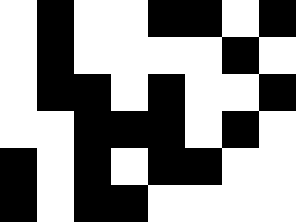[["white", "black", "white", "white", "black", "black", "white", "black"], ["white", "black", "white", "white", "white", "white", "black", "white"], ["white", "black", "black", "white", "black", "white", "white", "black"], ["white", "white", "black", "black", "black", "white", "black", "white"], ["black", "white", "black", "white", "black", "black", "white", "white"], ["black", "white", "black", "black", "white", "white", "white", "white"]]